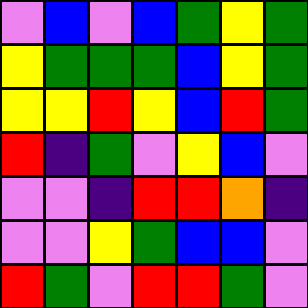[["violet", "blue", "violet", "blue", "green", "yellow", "green"], ["yellow", "green", "green", "green", "blue", "yellow", "green"], ["yellow", "yellow", "red", "yellow", "blue", "red", "green"], ["red", "indigo", "green", "violet", "yellow", "blue", "violet"], ["violet", "violet", "indigo", "red", "red", "orange", "indigo"], ["violet", "violet", "yellow", "green", "blue", "blue", "violet"], ["red", "green", "violet", "red", "red", "green", "violet"]]